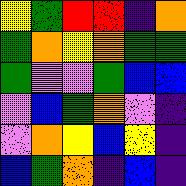[["yellow", "green", "red", "red", "indigo", "orange"], ["green", "orange", "yellow", "orange", "green", "green"], ["green", "violet", "violet", "green", "blue", "blue"], ["violet", "blue", "green", "orange", "violet", "indigo"], ["violet", "orange", "yellow", "blue", "yellow", "indigo"], ["blue", "green", "orange", "indigo", "blue", "indigo"]]